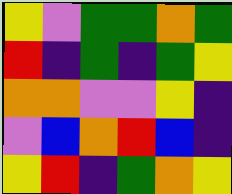[["yellow", "violet", "green", "green", "orange", "green"], ["red", "indigo", "green", "indigo", "green", "yellow"], ["orange", "orange", "violet", "violet", "yellow", "indigo"], ["violet", "blue", "orange", "red", "blue", "indigo"], ["yellow", "red", "indigo", "green", "orange", "yellow"]]